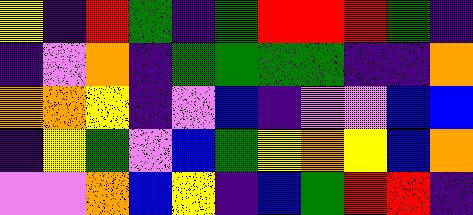[["yellow", "indigo", "red", "green", "indigo", "green", "red", "red", "red", "green", "indigo"], ["indigo", "violet", "orange", "indigo", "green", "green", "green", "green", "indigo", "indigo", "orange"], ["orange", "orange", "yellow", "indigo", "violet", "blue", "indigo", "violet", "violet", "blue", "blue"], ["indigo", "yellow", "green", "violet", "blue", "green", "yellow", "orange", "yellow", "blue", "orange"], ["violet", "violet", "orange", "blue", "yellow", "indigo", "blue", "green", "red", "red", "indigo"]]